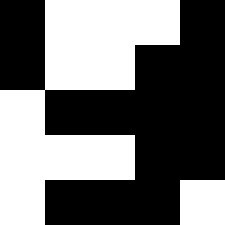[["black", "white", "white", "white", "black"], ["black", "white", "white", "black", "black"], ["white", "black", "black", "black", "black"], ["white", "white", "white", "black", "black"], ["white", "black", "black", "black", "white"]]